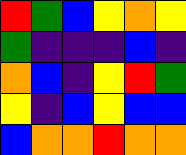[["red", "green", "blue", "yellow", "orange", "yellow"], ["green", "indigo", "indigo", "indigo", "blue", "indigo"], ["orange", "blue", "indigo", "yellow", "red", "green"], ["yellow", "indigo", "blue", "yellow", "blue", "blue"], ["blue", "orange", "orange", "red", "orange", "orange"]]